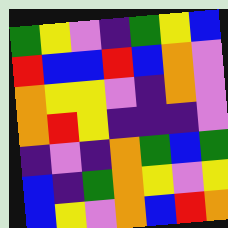[["green", "yellow", "violet", "indigo", "green", "yellow", "blue"], ["red", "blue", "blue", "red", "blue", "orange", "violet"], ["orange", "yellow", "yellow", "violet", "indigo", "orange", "violet"], ["orange", "red", "yellow", "indigo", "indigo", "indigo", "violet"], ["indigo", "violet", "indigo", "orange", "green", "blue", "green"], ["blue", "indigo", "green", "orange", "yellow", "violet", "yellow"], ["blue", "yellow", "violet", "orange", "blue", "red", "orange"]]